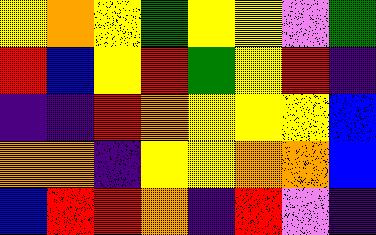[["yellow", "orange", "yellow", "green", "yellow", "yellow", "violet", "green"], ["red", "blue", "yellow", "red", "green", "yellow", "red", "indigo"], ["indigo", "indigo", "red", "orange", "yellow", "yellow", "yellow", "blue"], ["orange", "orange", "indigo", "yellow", "yellow", "orange", "orange", "blue"], ["blue", "red", "red", "orange", "indigo", "red", "violet", "indigo"]]